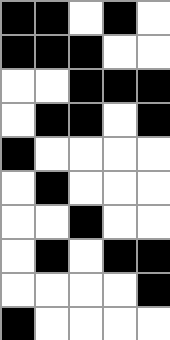[["black", "black", "white", "black", "white"], ["black", "black", "black", "white", "white"], ["white", "white", "black", "black", "black"], ["white", "black", "black", "white", "black"], ["black", "white", "white", "white", "white"], ["white", "black", "white", "white", "white"], ["white", "white", "black", "white", "white"], ["white", "black", "white", "black", "black"], ["white", "white", "white", "white", "black"], ["black", "white", "white", "white", "white"]]